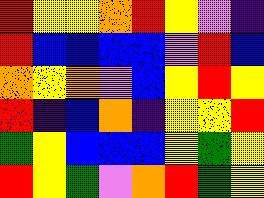[["red", "yellow", "yellow", "orange", "red", "yellow", "violet", "indigo"], ["red", "blue", "blue", "blue", "blue", "violet", "red", "blue"], ["orange", "yellow", "orange", "violet", "blue", "yellow", "red", "yellow"], ["red", "indigo", "blue", "orange", "indigo", "yellow", "yellow", "red"], ["green", "yellow", "blue", "blue", "blue", "yellow", "green", "yellow"], ["red", "yellow", "green", "violet", "orange", "red", "green", "yellow"]]